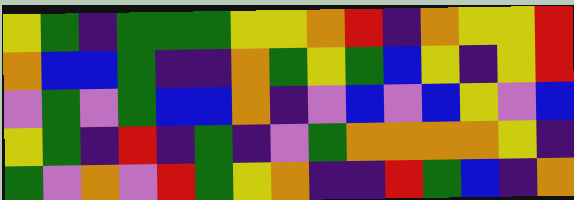[["yellow", "green", "indigo", "green", "green", "green", "yellow", "yellow", "orange", "red", "indigo", "orange", "yellow", "yellow", "red"], ["orange", "blue", "blue", "green", "indigo", "indigo", "orange", "green", "yellow", "green", "blue", "yellow", "indigo", "yellow", "red"], ["violet", "green", "violet", "green", "blue", "blue", "orange", "indigo", "violet", "blue", "violet", "blue", "yellow", "violet", "blue"], ["yellow", "green", "indigo", "red", "indigo", "green", "indigo", "violet", "green", "orange", "orange", "orange", "orange", "yellow", "indigo"], ["green", "violet", "orange", "violet", "red", "green", "yellow", "orange", "indigo", "indigo", "red", "green", "blue", "indigo", "orange"]]